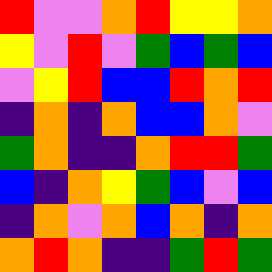[["red", "violet", "violet", "orange", "red", "yellow", "yellow", "orange"], ["yellow", "violet", "red", "violet", "green", "blue", "green", "blue"], ["violet", "yellow", "red", "blue", "blue", "red", "orange", "red"], ["indigo", "orange", "indigo", "orange", "blue", "blue", "orange", "violet"], ["green", "orange", "indigo", "indigo", "orange", "red", "red", "green"], ["blue", "indigo", "orange", "yellow", "green", "blue", "violet", "blue"], ["indigo", "orange", "violet", "orange", "blue", "orange", "indigo", "orange"], ["orange", "red", "orange", "indigo", "indigo", "green", "red", "green"]]